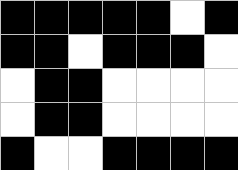[["black", "black", "black", "black", "black", "white", "black"], ["black", "black", "white", "black", "black", "black", "white"], ["white", "black", "black", "white", "white", "white", "white"], ["white", "black", "black", "white", "white", "white", "white"], ["black", "white", "white", "black", "black", "black", "black"]]